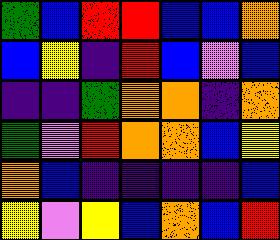[["green", "blue", "red", "red", "blue", "blue", "orange"], ["blue", "yellow", "indigo", "red", "blue", "violet", "blue"], ["indigo", "indigo", "green", "orange", "orange", "indigo", "orange"], ["green", "violet", "red", "orange", "orange", "blue", "yellow"], ["orange", "blue", "indigo", "indigo", "indigo", "indigo", "blue"], ["yellow", "violet", "yellow", "blue", "orange", "blue", "red"]]